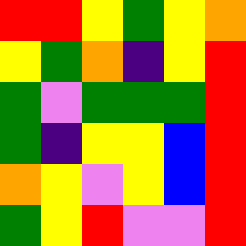[["red", "red", "yellow", "green", "yellow", "orange"], ["yellow", "green", "orange", "indigo", "yellow", "red"], ["green", "violet", "green", "green", "green", "red"], ["green", "indigo", "yellow", "yellow", "blue", "red"], ["orange", "yellow", "violet", "yellow", "blue", "red"], ["green", "yellow", "red", "violet", "violet", "red"]]